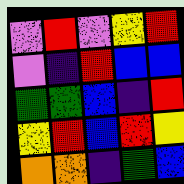[["violet", "red", "violet", "yellow", "red"], ["violet", "indigo", "red", "blue", "blue"], ["green", "green", "blue", "indigo", "red"], ["yellow", "red", "blue", "red", "yellow"], ["orange", "orange", "indigo", "green", "blue"]]